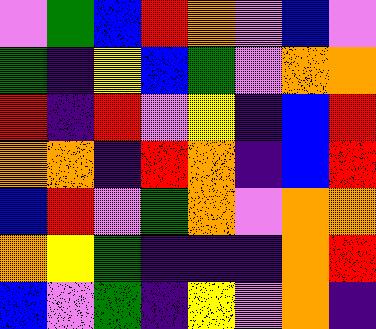[["violet", "green", "blue", "red", "orange", "violet", "blue", "violet"], ["green", "indigo", "yellow", "blue", "green", "violet", "orange", "orange"], ["red", "indigo", "red", "violet", "yellow", "indigo", "blue", "red"], ["orange", "orange", "indigo", "red", "orange", "indigo", "blue", "red"], ["blue", "red", "violet", "green", "orange", "violet", "orange", "orange"], ["orange", "yellow", "green", "indigo", "indigo", "indigo", "orange", "red"], ["blue", "violet", "green", "indigo", "yellow", "violet", "orange", "indigo"]]